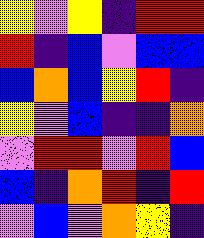[["yellow", "violet", "yellow", "indigo", "red", "red"], ["red", "indigo", "blue", "violet", "blue", "blue"], ["blue", "orange", "blue", "yellow", "red", "indigo"], ["yellow", "violet", "blue", "indigo", "indigo", "orange"], ["violet", "red", "red", "violet", "red", "blue"], ["blue", "indigo", "orange", "red", "indigo", "red"], ["violet", "blue", "violet", "orange", "yellow", "indigo"]]